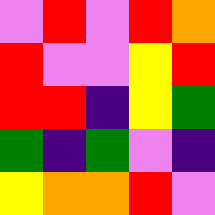[["violet", "red", "violet", "red", "orange"], ["red", "violet", "violet", "yellow", "red"], ["red", "red", "indigo", "yellow", "green"], ["green", "indigo", "green", "violet", "indigo"], ["yellow", "orange", "orange", "red", "violet"]]